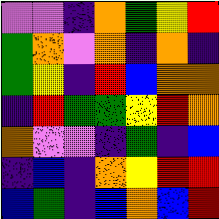[["violet", "violet", "indigo", "orange", "green", "yellow", "red"], ["green", "orange", "violet", "orange", "indigo", "orange", "indigo"], ["green", "yellow", "indigo", "red", "blue", "orange", "orange"], ["indigo", "red", "green", "green", "yellow", "red", "orange"], ["orange", "violet", "violet", "indigo", "green", "indigo", "blue"], ["indigo", "blue", "indigo", "orange", "yellow", "red", "red"], ["blue", "green", "indigo", "blue", "orange", "blue", "red"]]